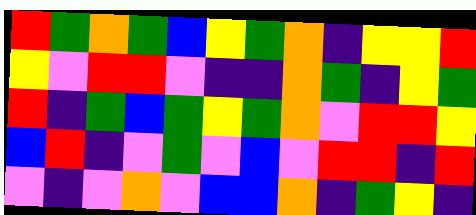[["red", "green", "orange", "green", "blue", "yellow", "green", "orange", "indigo", "yellow", "yellow", "red"], ["yellow", "violet", "red", "red", "violet", "indigo", "indigo", "orange", "green", "indigo", "yellow", "green"], ["red", "indigo", "green", "blue", "green", "yellow", "green", "orange", "violet", "red", "red", "yellow"], ["blue", "red", "indigo", "violet", "green", "violet", "blue", "violet", "red", "red", "indigo", "red"], ["violet", "indigo", "violet", "orange", "violet", "blue", "blue", "orange", "indigo", "green", "yellow", "indigo"]]